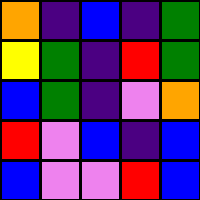[["orange", "indigo", "blue", "indigo", "green"], ["yellow", "green", "indigo", "red", "green"], ["blue", "green", "indigo", "violet", "orange"], ["red", "violet", "blue", "indigo", "blue"], ["blue", "violet", "violet", "red", "blue"]]